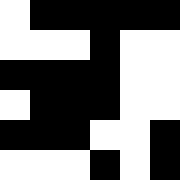[["white", "black", "black", "black", "black", "black"], ["white", "white", "white", "black", "white", "white"], ["black", "black", "black", "black", "white", "white"], ["white", "black", "black", "black", "white", "white"], ["black", "black", "black", "white", "white", "black"], ["white", "white", "white", "black", "white", "black"]]